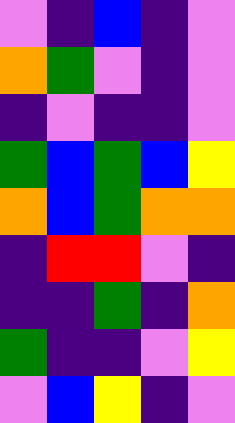[["violet", "indigo", "blue", "indigo", "violet"], ["orange", "green", "violet", "indigo", "violet"], ["indigo", "violet", "indigo", "indigo", "violet"], ["green", "blue", "green", "blue", "yellow"], ["orange", "blue", "green", "orange", "orange"], ["indigo", "red", "red", "violet", "indigo"], ["indigo", "indigo", "green", "indigo", "orange"], ["green", "indigo", "indigo", "violet", "yellow"], ["violet", "blue", "yellow", "indigo", "violet"]]